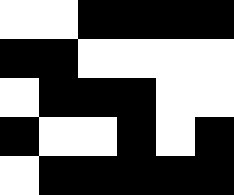[["white", "white", "black", "black", "black", "black"], ["black", "black", "white", "white", "white", "white"], ["white", "black", "black", "black", "white", "white"], ["black", "white", "white", "black", "white", "black"], ["white", "black", "black", "black", "black", "black"]]